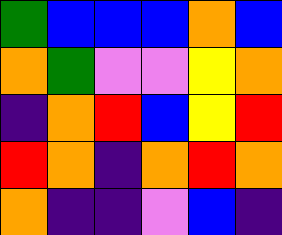[["green", "blue", "blue", "blue", "orange", "blue"], ["orange", "green", "violet", "violet", "yellow", "orange"], ["indigo", "orange", "red", "blue", "yellow", "red"], ["red", "orange", "indigo", "orange", "red", "orange"], ["orange", "indigo", "indigo", "violet", "blue", "indigo"]]